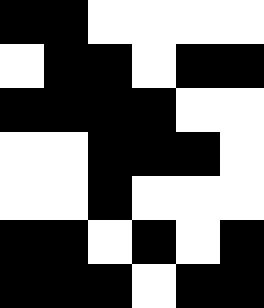[["black", "black", "white", "white", "white", "white"], ["white", "black", "black", "white", "black", "black"], ["black", "black", "black", "black", "white", "white"], ["white", "white", "black", "black", "black", "white"], ["white", "white", "black", "white", "white", "white"], ["black", "black", "white", "black", "white", "black"], ["black", "black", "black", "white", "black", "black"]]